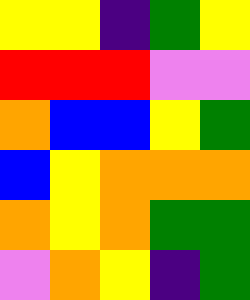[["yellow", "yellow", "indigo", "green", "yellow"], ["red", "red", "red", "violet", "violet"], ["orange", "blue", "blue", "yellow", "green"], ["blue", "yellow", "orange", "orange", "orange"], ["orange", "yellow", "orange", "green", "green"], ["violet", "orange", "yellow", "indigo", "green"]]